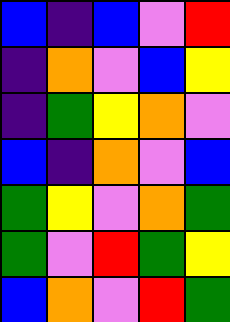[["blue", "indigo", "blue", "violet", "red"], ["indigo", "orange", "violet", "blue", "yellow"], ["indigo", "green", "yellow", "orange", "violet"], ["blue", "indigo", "orange", "violet", "blue"], ["green", "yellow", "violet", "orange", "green"], ["green", "violet", "red", "green", "yellow"], ["blue", "orange", "violet", "red", "green"]]